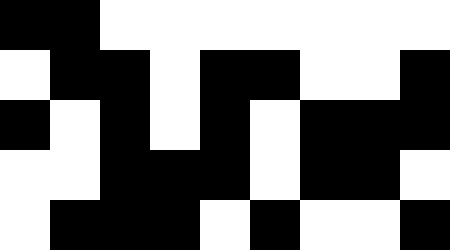[["black", "black", "white", "white", "white", "white", "white", "white", "white"], ["white", "black", "black", "white", "black", "black", "white", "white", "black"], ["black", "white", "black", "white", "black", "white", "black", "black", "black"], ["white", "white", "black", "black", "black", "white", "black", "black", "white"], ["white", "black", "black", "black", "white", "black", "white", "white", "black"]]